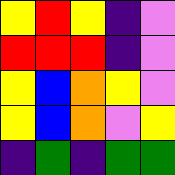[["yellow", "red", "yellow", "indigo", "violet"], ["red", "red", "red", "indigo", "violet"], ["yellow", "blue", "orange", "yellow", "violet"], ["yellow", "blue", "orange", "violet", "yellow"], ["indigo", "green", "indigo", "green", "green"]]